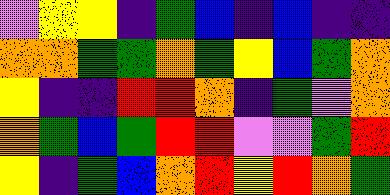[["violet", "yellow", "yellow", "indigo", "green", "blue", "indigo", "blue", "indigo", "indigo"], ["orange", "orange", "green", "green", "orange", "green", "yellow", "blue", "green", "orange"], ["yellow", "indigo", "indigo", "red", "red", "orange", "indigo", "green", "violet", "orange"], ["orange", "green", "blue", "green", "red", "red", "violet", "violet", "green", "red"], ["yellow", "indigo", "green", "blue", "orange", "red", "yellow", "red", "orange", "green"]]